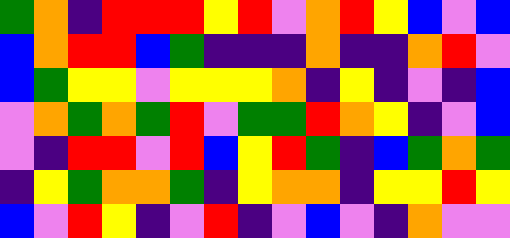[["green", "orange", "indigo", "red", "red", "red", "yellow", "red", "violet", "orange", "red", "yellow", "blue", "violet", "blue"], ["blue", "orange", "red", "red", "blue", "green", "indigo", "indigo", "indigo", "orange", "indigo", "indigo", "orange", "red", "violet"], ["blue", "green", "yellow", "yellow", "violet", "yellow", "yellow", "yellow", "orange", "indigo", "yellow", "indigo", "violet", "indigo", "blue"], ["violet", "orange", "green", "orange", "green", "red", "violet", "green", "green", "red", "orange", "yellow", "indigo", "violet", "blue"], ["violet", "indigo", "red", "red", "violet", "red", "blue", "yellow", "red", "green", "indigo", "blue", "green", "orange", "green"], ["indigo", "yellow", "green", "orange", "orange", "green", "indigo", "yellow", "orange", "orange", "indigo", "yellow", "yellow", "red", "yellow"], ["blue", "violet", "red", "yellow", "indigo", "violet", "red", "indigo", "violet", "blue", "violet", "indigo", "orange", "violet", "violet"]]